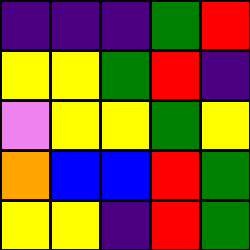[["indigo", "indigo", "indigo", "green", "red"], ["yellow", "yellow", "green", "red", "indigo"], ["violet", "yellow", "yellow", "green", "yellow"], ["orange", "blue", "blue", "red", "green"], ["yellow", "yellow", "indigo", "red", "green"]]